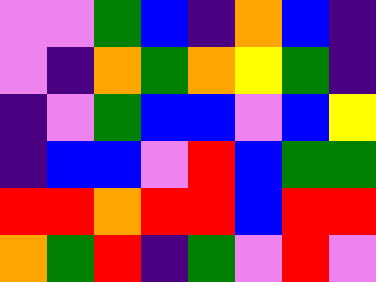[["violet", "violet", "green", "blue", "indigo", "orange", "blue", "indigo"], ["violet", "indigo", "orange", "green", "orange", "yellow", "green", "indigo"], ["indigo", "violet", "green", "blue", "blue", "violet", "blue", "yellow"], ["indigo", "blue", "blue", "violet", "red", "blue", "green", "green"], ["red", "red", "orange", "red", "red", "blue", "red", "red"], ["orange", "green", "red", "indigo", "green", "violet", "red", "violet"]]